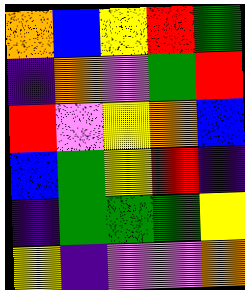[["orange", "blue", "yellow", "red", "green"], ["indigo", "orange", "violet", "green", "red"], ["red", "violet", "yellow", "orange", "blue"], ["blue", "green", "yellow", "red", "indigo"], ["indigo", "green", "green", "green", "yellow"], ["yellow", "indigo", "violet", "violet", "orange"]]